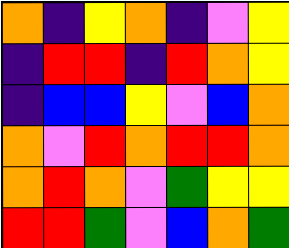[["orange", "indigo", "yellow", "orange", "indigo", "violet", "yellow"], ["indigo", "red", "red", "indigo", "red", "orange", "yellow"], ["indigo", "blue", "blue", "yellow", "violet", "blue", "orange"], ["orange", "violet", "red", "orange", "red", "red", "orange"], ["orange", "red", "orange", "violet", "green", "yellow", "yellow"], ["red", "red", "green", "violet", "blue", "orange", "green"]]